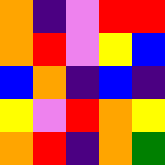[["orange", "indigo", "violet", "red", "red"], ["orange", "red", "violet", "yellow", "blue"], ["blue", "orange", "indigo", "blue", "indigo"], ["yellow", "violet", "red", "orange", "yellow"], ["orange", "red", "indigo", "orange", "green"]]